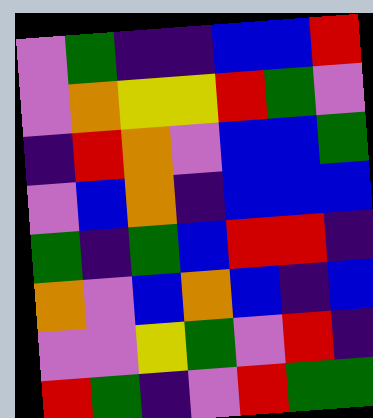[["violet", "green", "indigo", "indigo", "blue", "blue", "red"], ["violet", "orange", "yellow", "yellow", "red", "green", "violet"], ["indigo", "red", "orange", "violet", "blue", "blue", "green"], ["violet", "blue", "orange", "indigo", "blue", "blue", "blue"], ["green", "indigo", "green", "blue", "red", "red", "indigo"], ["orange", "violet", "blue", "orange", "blue", "indigo", "blue"], ["violet", "violet", "yellow", "green", "violet", "red", "indigo"], ["red", "green", "indigo", "violet", "red", "green", "green"]]